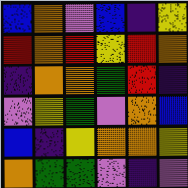[["blue", "orange", "violet", "blue", "indigo", "yellow"], ["red", "orange", "red", "yellow", "red", "orange"], ["indigo", "orange", "orange", "green", "red", "indigo"], ["violet", "yellow", "green", "violet", "orange", "blue"], ["blue", "indigo", "yellow", "orange", "orange", "yellow"], ["orange", "green", "green", "violet", "indigo", "violet"]]